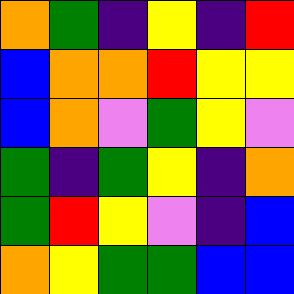[["orange", "green", "indigo", "yellow", "indigo", "red"], ["blue", "orange", "orange", "red", "yellow", "yellow"], ["blue", "orange", "violet", "green", "yellow", "violet"], ["green", "indigo", "green", "yellow", "indigo", "orange"], ["green", "red", "yellow", "violet", "indigo", "blue"], ["orange", "yellow", "green", "green", "blue", "blue"]]